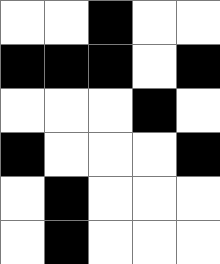[["white", "white", "black", "white", "white"], ["black", "black", "black", "white", "black"], ["white", "white", "white", "black", "white"], ["black", "white", "white", "white", "black"], ["white", "black", "white", "white", "white"], ["white", "black", "white", "white", "white"]]